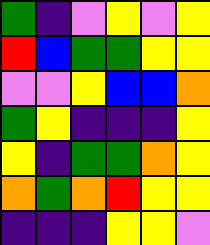[["green", "indigo", "violet", "yellow", "violet", "yellow"], ["red", "blue", "green", "green", "yellow", "yellow"], ["violet", "violet", "yellow", "blue", "blue", "orange"], ["green", "yellow", "indigo", "indigo", "indigo", "yellow"], ["yellow", "indigo", "green", "green", "orange", "yellow"], ["orange", "green", "orange", "red", "yellow", "yellow"], ["indigo", "indigo", "indigo", "yellow", "yellow", "violet"]]